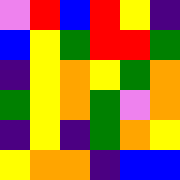[["violet", "red", "blue", "red", "yellow", "indigo"], ["blue", "yellow", "green", "red", "red", "green"], ["indigo", "yellow", "orange", "yellow", "green", "orange"], ["green", "yellow", "orange", "green", "violet", "orange"], ["indigo", "yellow", "indigo", "green", "orange", "yellow"], ["yellow", "orange", "orange", "indigo", "blue", "blue"]]